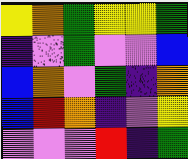[["yellow", "orange", "green", "yellow", "yellow", "green"], ["indigo", "violet", "green", "violet", "violet", "blue"], ["blue", "orange", "violet", "green", "indigo", "orange"], ["blue", "red", "orange", "indigo", "violet", "yellow"], ["violet", "violet", "violet", "red", "indigo", "green"]]